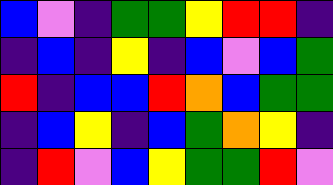[["blue", "violet", "indigo", "green", "green", "yellow", "red", "red", "indigo"], ["indigo", "blue", "indigo", "yellow", "indigo", "blue", "violet", "blue", "green"], ["red", "indigo", "blue", "blue", "red", "orange", "blue", "green", "green"], ["indigo", "blue", "yellow", "indigo", "blue", "green", "orange", "yellow", "indigo"], ["indigo", "red", "violet", "blue", "yellow", "green", "green", "red", "violet"]]